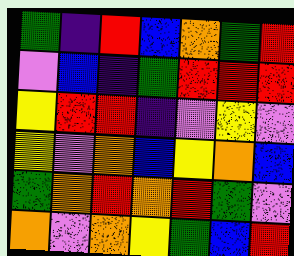[["green", "indigo", "red", "blue", "orange", "green", "red"], ["violet", "blue", "indigo", "green", "red", "red", "red"], ["yellow", "red", "red", "indigo", "violet", "yellow", "violet"], ["yellow", "violet", "orange", "blue", "yellow", "orange", "blue"], ["green", "orange", "red", "orange", "red", "green", "violet"], ["orange", "violet", "orange", "yellow", "green", "blue", "red"]]